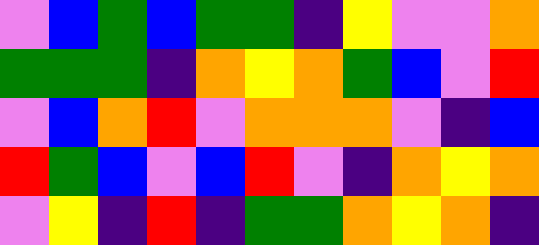[["violet", "blue", "green", "blue", "green", "green", "indigo", "yellow", "violet", "violet", "orange"], ["green", "green", "green", "indigo", "orange", "yellow", "orange", "green", "blue", "violet", "red"], ["violet", "blue", "orange", "red", "violet", "orange", "orange", "orange", "violet", "indigo", "blue"], ["red", "green", "blue", "violet", "blue", "red", "violet", "indigo", "orange", "yellow", "orange"], ["violet", "yellow", "indigo", "red", "indigo", "green", "green", "orange", "yellow", "orange", "indigo"]]